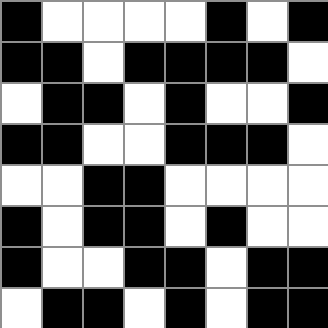[["black", "white", "white", "white", "white", "black", "white", "black"], ["black", "black", "white", "black", "black", "black", "black", "white"], ["white", "black", "black", "white", "black", "white", "white", "black"], ["black", "black", "white", "white", "black", "black", "black", "white"], ["white", "white", "black", "black", "white", "white", "white", "white"], ["black", "white", "black", "black", "white", "black", "white", "white"], ["black", "white", "white", "black", "black", "white", "black", "black"], ["white", "black", "black", "white", "black", "white", "black", "black"]]